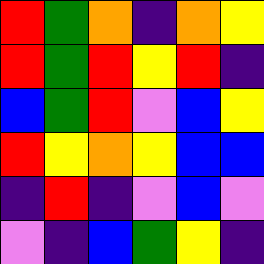[["red", "green", "orange", "indigo", "orange", "yellow"], ["red", "green", "red", "yellow", "red", "indigo"], ["blue", "green", "red", "violet", "blue", "yellow"], ["red", "yellow", "orange", "yellow", "blue", "blue"], ["indigo", "red", "indigo", "violet", "blue", "violet"], ["violet", "indigo", "blue", "green", "yellow", "indigo"]]